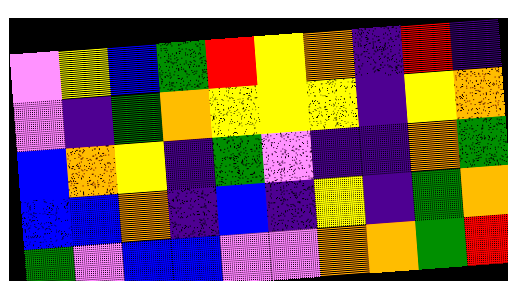[["violet", "yellow", "blue", "green", "red", "yellow", "orange", "indigo", "red", "indigo"], ["violet", "indigo", "green", "orange", "yellow", "yellow", "yellow", "indigo", "yellow", "orange"], ["blue", "orange", "yellow", "indigo", "green", "violet", "indigo", "indigo", "orange", "green"], ["blue", "blue", "orange", "indigo", "blue", "indigo", "yellow", "indigo", "green", "orange"], ["green", "violet", "blue", "blue", "violet", "violet", "orange", "orange", "green", "red"]]